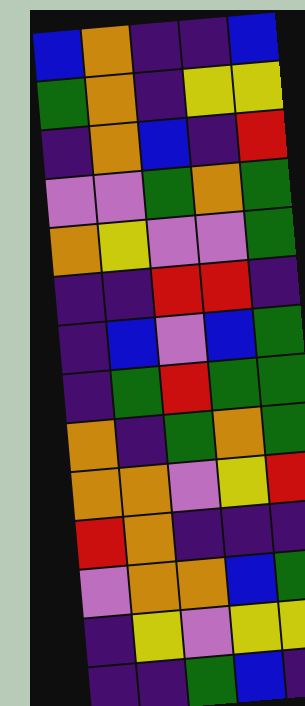[["blue", "orange", "indigo", "indigo", "blue"], ["green", "orange", "indigo", "yellow", "yellow"], ["indigo", "orange", "blue", "indigo", "red"], ["violet", "violet", "green", "orange", "green"], ["orange", "yellow", "violet", "violet", "green"], ["indigo", "indigo", "red", "red", "indigo"], ["indigo", "blue", "violet", "blue", "green"], ["indigo", "green", "red", "green", "green"], ["orange", "indigo", "green", "orange", "green"], ["orange", "orange", "violet", "yellow", "red"], ["red", "orange", "indigo", "indigo", "indigo"], ["violet", "orange", "orange", "blue", "green"], ["indigo", "yellow", "violet", "yellow", "yellow"], ["indigo", "indigo", "green", "blue", "indigo"]]